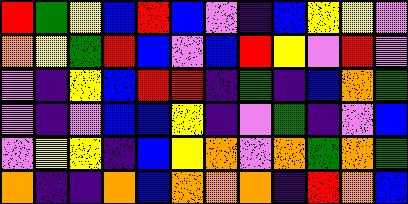[["red", "green", "yellow", "blue", "red", "blue", "violet", "indigo", "blue", "yellow", "yellow", "violet"], ["orange", "yellow", "green", "red", "blue", "violet", "blue", "red", "yellow", "violet", "red", "violet"], ["violet", "indigo", "yellow", "blue", "red", "red", "indigo", "green", "indigo", "blue", "orange", "green"], ["violet", "indigo", "violet", "blue", "blue", "yellow", "indigo", "violet", "green", "indigo", "violet", "blue"], ["violet", "yellow", "yellow", "indigo", "blue", "yellow", "orange", "violet", "orange", "green", "orange", "green"], ["orange", "indigo", "indigo", "orange", "blue", "orange", "orange", "orange", "indigo", "red", "orange", "blue"]]